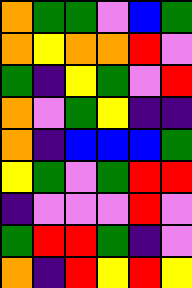[["orange", "green", "green", "violet", "blue", "green"], ["orange", "yellow", "orange", "orange", "red", "violet"], ["green", "indigo", "yellow", "green", "violet", "red"], ["orange", "violet", "green", "yellow", "indigo", "indigo"], ["orange", "indigo", "blue", "blue", "blue", "green"], ["yellow", "green", "violet", "green", "red", "red"], ["indigo", "violet", "violet", "violet", "red", "violet"], ["green", "red", "red", "green", "indigo", "violet"], ["orange", "indigo", "red", "yellow", "red", "yellow"]]